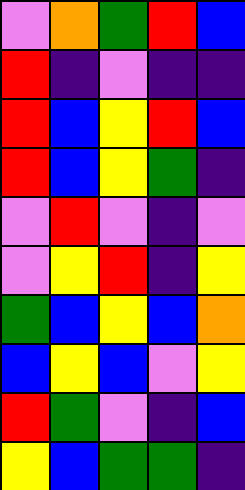[["violet", "orange", "green", "red", "blue"], ["red", "indigo", "violet", "indigo", "indigo"], ["red", "blue", "yellow", "red", "blue"], ["red", "blue", "yellow", "green", "indigo"], ["violet", "red", "violet", "indigo", "violet"], ["violet", "yellow", "red", "indigo", "yellow"], ["green", "blue", "yellow", "blue", "orange"], ["blue", "yellow", "blue", "violet", "yellow"], ["red", "green", "violet", "indigo", "blue"], ["yellow", "blue", "green", "green", "indigo"]]